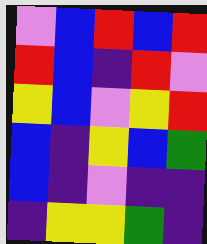[["violet", "blue", "red", "blue", "red"], ["red", "blue", "indigo", "red", "violet"], ["yellow", "blue", "violet", "yellow", "red"], ["blue", "indigo", "yellow", "blue", "green"], ["blue", "indigo", "violet", "indigo", "indigo"], ["indigo", "yellow", "yellow", "green", "indigo"]]